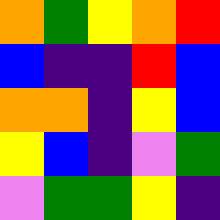[["orange", "green", "yellow", "orange", "red"], ["blue", "indigo", "indigo", "red", "blue"], ["orange", "orange", "indigo", "yellow", "blue"], ["yellow", "blue", "indigo", "violet", "green"], ["violet", "green", "green", "yellow", "indigo"]]